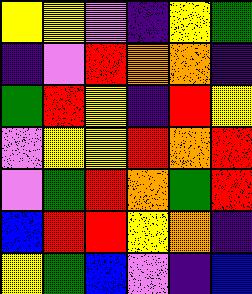[["yellow", "yellow", "violet", "indigo", "yellow", "green"], ["indigo", "violet", "red", "orange", "orange", "indigo"], ["green", "red", "yellow", "indigo", "red", "yellow"], ["violet", "yellow", "yellow", "red", "orange", "red"], ["violet", "green", "red", "orange", "green", "red"], ["blue", "red", "red", "yellow", "orange", "indigo"], ["yellow", "green", "blue", "violet", "indigo", "blue"]]